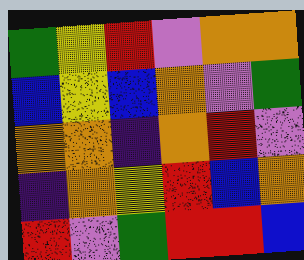[["green", "yellow", "red", "violet", "orange", "orange"], ["blue", "yellow", "blue", "orange", "violet", "green"], ["orange", "orange", "indigo", "orange", "red", "violet"], ["indigo", "orange", "yellow", "red", "blue", "orange"], ["red", "violet", "green", "red", "red", "blue"]]